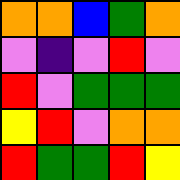[["orange", "orange", "blue", "green", "orange"], ["violet", "indigo", "violet", "red", "violet"], ["red", "violet", "green", "green", "green"], ["yellow", "red", "violet", "orange", "orange"], ["red", "green", "green", "red", "yellow"]]